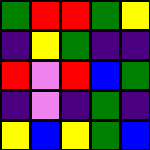[["green", "red", "red", "green", "yellow"], ["indigo", "yellow", "green", "indigo", "indigo"], ["red", "violet", "red", "blue", "green"], ["indigo", "violet", "indigo", "green", "indigo"], ["yellow", "blue", "yellow", "green", "blue"]]